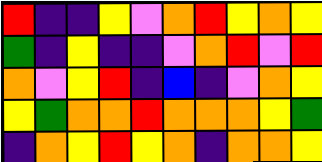[["red", "indigo", "indigo", "yellow", "violet", "orange", "red", "yellow", "orange", "yellow"], ["green", "indigo", "yellow", "indigo", "indigo", "violet", "orange", "red", "violet", "red"], ["orange", "violet", "yellow", "red", "indigo", "blue", "indigo", "violet", "orange", "yellow"], ["yellow", "green", "orange", "orange", "red", "orange", "orange", "orange", "yellow", "green"], ["indigo", "orange", "yellow", "red", "yellow", "orange", "indigo", "orange", "orange", "yellow"]]